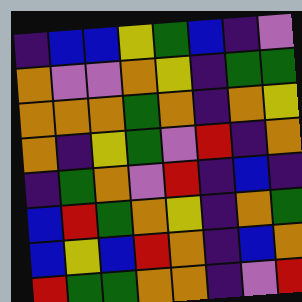[["indigo", "blue", "blue", "yellow", "green", "blue", "indigo", "violet"], ["orange", "violet", "violet", "orange", "yellow", "indigo", "green", "green"], ["orange", "orange", "orange", "green", "orange", "indigo", "orange", "yellow"], ["orange", "indigo", "yellow", "green", "violet", "red", "indigo", "orange"], ["indigo", "green", "orange", "violet", "red", "indigo", "blue", "indigo"], ["blue", "red", "green", "orange", "yellow", "indigo", "orange", "green"], ["blue", "yellow", "blue", "red", "orange", "indigo", "blue", "orange"], ["red", "green", "green", "orange", "orange", "indigo", "violet", "red"]]